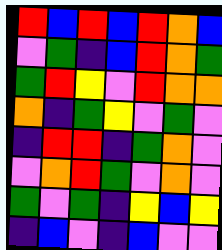[["red", "blue", "red", "blue", "red", "orange", "blue"], ["violet", "green", "indigo", "blue", "red", "orange", "green"], ["green", "red", "yellow", "violet", "red", "orange", "orange"], ["orange", "indigo", "green", "yellow", "violet", "green", "violet"], ["indigo", "red", "red", "indigo", "green", "orange", "violet"], ["violet", "orange", "red", "green", "violet", "orange", "violet"], ["green", "violet", "green", "indigo", "yellow", "blue", "yellow"], ["indigo", "blue", "violet", "indigo", "blue", "violet", "violet"]]